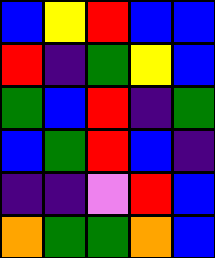[["blue", "yellow", "red", "blue", "blue"], ["red", "indigo", "green", "yellow", "blue"], ["green", "blue", "red", "indigo", "green"], ["blue", "green", "red", "blue", "indigo"], ["indigo", "indigo", "violet", "red", "blue"], ["orange", "green", "green", "orange", "blue"]]